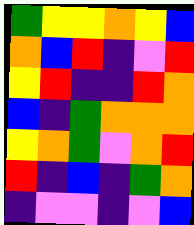[["green", "yellow", "yellow", "orange", "yellow", "blue"], ["orange", "blue", "red", "indigo", "violet", "red"], ["yellow", "red", "indigo", "indigo", "red", "orange"], ["blue", "indigo", "green", "orange", "orange", "orange"], ["yellow", "orange", "green", "violet", "orange", "red"], ["red", "indigo", "blue", "indigo", "green", "orange"], ["indigo", "violet", "violet", "indigo", "violet", "blue"]]